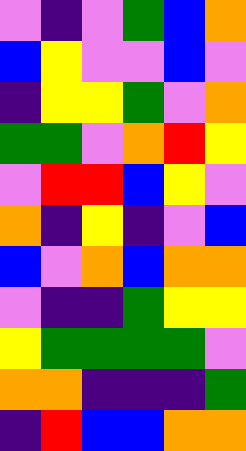[["violet", "indigo", "violet", "green", "blue", "orange"], ["blue", "yellow", "violet", "violet", "blue", "violet"], ["indigo", "yellow", "yellow", "green", "violet", "orange"], ["green", "green", "violet", "orange", "red", "yellow"], ["violet", "red", "red", "blue", "yellow", "violet"], ["orange", "indigo", "yellow", "indigo", "violet", "blue"], ["blue", "violet", "orange", "blue", "orange", "orange"], ["violet", "indigo", "indigo", "green", "yellow", "yellow"], ["yellow", "green", "green", "green", "green", "violet"], ["orange", "orange", "indigo", "indigo", "indigo", "green"], ["indigo", "red", "blue", "blue", "orange", "orange"]]